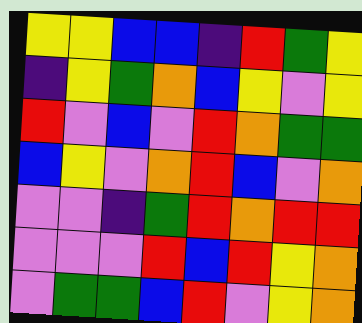[["yellow", "yellow", "blue", "blue", "indigo", "red", "green", "yellow"], ["indigo", "yellow", "green", "orange", "blue", "yellow", "violet", "yellow"], ["red", "violet", "blue", "violet", "red", "orange", "green", "green"], ["blue", "yellow", "violet", "orange", "red", "blue", "violet", "orange"], ["violet", "violet", "indigo", "green", "red", "orange", "red", "red"], ["violet", "violet", "violet", "red", "blue", "red", "yellow", "orange"], ["violet", "green", "green", "blue", "red", "violet", "yellow", "orange"]]